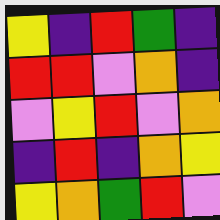[["yellow", "indigo", "red", "green", "indigo"], ["red", "red", "violet", "orange", "indigo"], ["violet", "yellow", "red", "violet", "orange"], ["indigo", "red", "indigo", "orange", "yellow"], ["yellow", "orange", "green", "red", "violet"]]